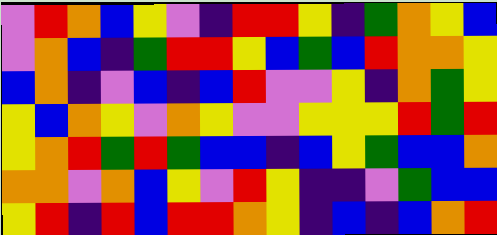[["violet", "red", "orange", "blue", "yellow", "violet", "indigo", "red", "red", "yellow", "indigo", "green", "orange", "yellow", "blue"], ["violet", "orange", "blue", "indigo", "green", "red", "red", "yellow", "blue", "green", "blue", "red", "orange", "orange", "yellow"], ["blue", "orange", "indigo", "violet", "blue", "indigo", "blue", "red", "violet", "violet", "yellow", "indigo", "orange", "green", "yellow"], ["yellow", "blue", "orange", "yellow", "violet", "orange", "yellow", "violet", "violet", "yellow", "yellow", "yellow", "red", "green", "red"], ["yellow", "orange", "red", "green", "red", "green", "blue", "blue", "indigo", "blue", "yellow", "green", "blue", "blue", "orange"], ["orange", "orange", "violet", "orange", "blue", "yellow", "violet", "red", "yellow", "indigo", "indigo", "violet", "green", "blue", "blue"], ["yellow", "red", "indigo", "red", "blue", "red", "red", "orange", "yellow", "indigo", "blue", "indigo", "blue", "orange", "red"]]